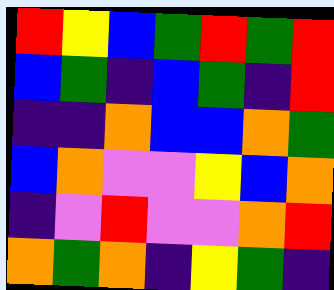[["red", "yellow", "blue", "green", "red", "green", "red"], ["blue", "green", "indigo", "blue", "green", "indigo", "red"], ["indigo", "indigo", "orange", "blue", "blue", "orange", "green"], ["blue", "orange", "violet", "violet", "yellow", "blue", "orange"], ["indigo", "violet", "red", "violet", "violet", "orange", "red"], ["orange", "green", "orange", "indigo", "yellow", "green", "indigo"]]